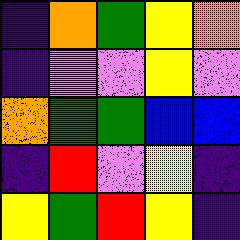[["indigo", "orange", "green", "yellow", "orange"], ["indigo", "violet", "violet", "yellow", "violet"], ["orange", "green", "green", "blue", "blue"], ["indigo", "red", "violet", "yellow", "indigo"], ["yellow", "green", "red", "yellow", "indigo"]]